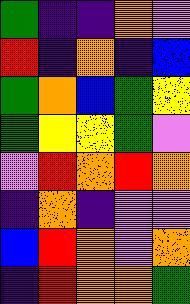[["green", "indigo", "indigo", "orange", "violet"], ["red", "indigo", "orange", "indigo", "blue"], ["green", "orange", "blue", "green", "yellow"], ["green", "yellow", "yellow", "green", "violet"], ["violet", "red", "orange", "red", "orange"], ["indigo", "orange", "indigo", "violet", "violet"], ["blue", "red", "orange", "violet", "orange"], ["indigo", "red", "orange", "orange", "green"]]